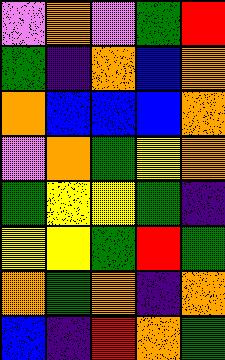[["violet", "orange", "violet", "green", "red"], ["green", "indigo", "orange", "blue", "orange"], ["orange", "blue", "blue", "blue", "orange"], ["violet", "orange", "green", "yellow", "orange"], ["green", "yellow", "yellow", "green", "indigo"], ["yellow", "yellow", "green", "red", "green"], ["orange", "green", "orange", "indigo", "orange"], ["blue", "indigo", "red", "orange", "green"]]